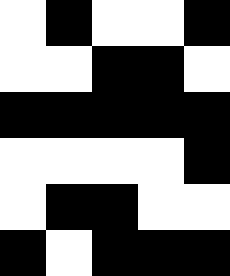[["white", "black", "white", "white", "black"], ["white", "white", "black", "black", "white"], ["black", "black", "black", "black", "black"], ["white", "white", "white", "white", "black"], ["white", "black", "black", "white", "white"], ["black", "white", "black", "black", "black"]]